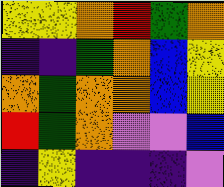[["yellow", "yellow", "orange", "red", "green", "orange"], ["indigo", "indigo", "green", "orange", "blue", "yellow"], ["orange", "green", "orange", "orange", "blue", "yellow"], ["red", "green", "orange", "violet", "violet", "blue"], ["indigo", "yellow", "indigo", "indigo", "indigo", "violet"]]